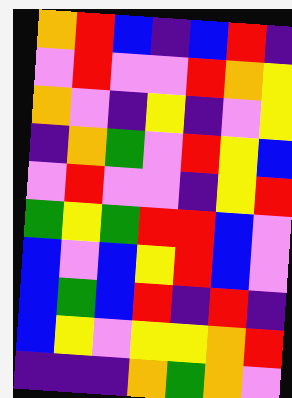[["orange", "red", "blue", "indigo", "blue", "red", "indigo"], ["violet", "red", "violet", "violet", "red", "orange", "yellow"], ["orange", "violet", "indigo", "yellow", "indigo", "violet", "yellow"], ["indigo", "orange", "green", "violet", "red", "yellow", "blue"], ["violet", "red", "violet", "violet", "indigo", "yellow", "red"], ["green", "yellow", "green", "red", "red", "blue", "violet"], ["blue", "violet", "blue", "yellow", "red", "blue", "violet"], ["blue", "green", "blue", "red", "indigo", "red", "indigo"], ["blue", "yellow", "violet", "yellow", "yellow", "orange", "red"], ["indigo", "indigo", "indigo", "orange", "green", "orange", "violet"]]